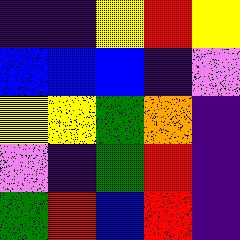[["indigo", "indigo", "yellow", "red", "yellow"], ["blue", "blue", "blue", "indigo", "violet"], ["yellow", "yellow", "green", "orange", "indigo"], ["violet", "indigo", "green", "red", "indigo"], ["green", "red", "blue", "red", "indigo"]]